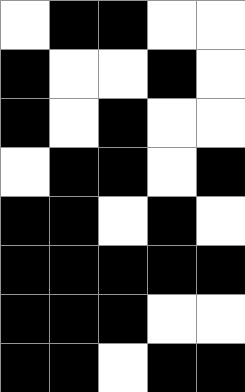[["white", "black", "black", "white", "white"], ["black", "white", "white", "black", "white"], ["black", "white", "black", "white", "white"], ["white", "black", "black", "white", "black"], ["black", "black", "white", "black", "white"], ["black", "black", "black", "black", "black"], ["black", "black", "black", "white", "white"], ["black", "black", "white", "black", "black"]]